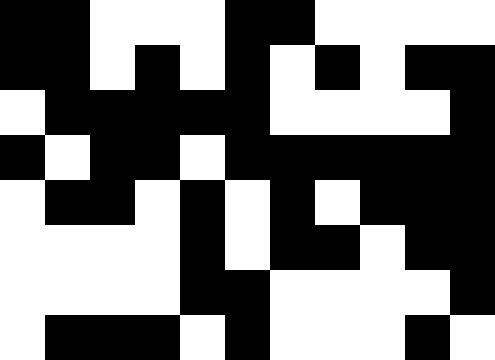[["black", "black", "white", "white", "white", "black", "black", "white", "white", "white", "white"], ["black", "black", "white", "black", "white", "black", "white", "black", "white", "black", "black"], ["white", "black", "black", "black", "black", "black", "white", "white", "white", "white", "black"], ["black", "white", "black", "black", "white", "black", "black", "black", "black", "black", "black"], ["white", "black", "black", "white", "black", "white", "black", "white", "black", "black", "black"], ["white", "white", "white", "white", "black", "white", "black", "black", "white", "black", "black"], ["white", "white", "white", "white", "black", "black", "white", "white", "white", "white", "black"], ["white", "black", "black", "black", "white", "black", "white", "white", "white", "black", "white"]]